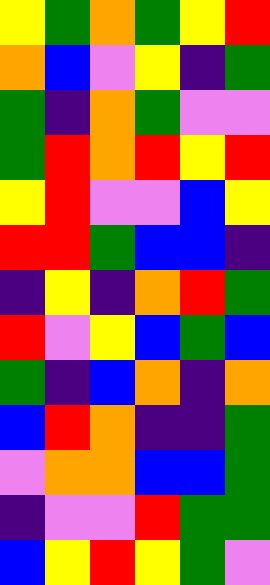[["yellow", "green", "orange", "green", "yellow", "red"], ["orange", "blue", "violet", "yellow", "indigo", "green"], ["green", "indigo", "orange", "green", "violet", "violet"], ["green", "red", "orange", "red", "yellow", "red"], ["yellow", "red", "violet", "violet", "blue", "yellow"], ["red", "red", "green", "blue", "blue", "indigo"], ["indigo", "yellow", "indigo", "orange", "red", "green"], ["red", "violet", "yellow", "blue", "green", "blue"], ["green", "indigo", "blue", "orange", "indigo", "orange"], ["blue", "red", "orange", "indigo", "indigo", "green"], ["violet", "orange", "orange", "blue", "blue", "green"], ["indigo", "violet", "violet", "red", "green", "green"], ["blue", "yellow", "red", "yellow", "green", "violet"]]